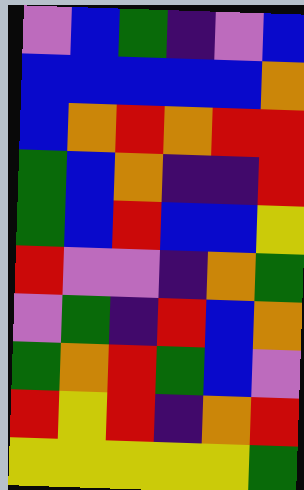[["violet", "blue", "green", "indigo", "violet", "blue"], ["blue", "blue", "blue", "blue", "blue", "orange"], ["blue", "orange", "red", "orange", "red", "red"], ["green", "blue", "orange", "indigo", "indigo", "red"], ["green", "blue", "red", "blue", "blue", "yellow"], ["red", "violet", "violet", "indigo", "orange", "green"], ["violet", "green", "indigo", "red", "blue", "orange"], ["green", "orange", "red", "green", "blue", "violet"], ["red", "yellow", "red", "indigo", "orange", "red"], ["yellow", "yellow", "yellow", "yellow", "yellow", "green"]]